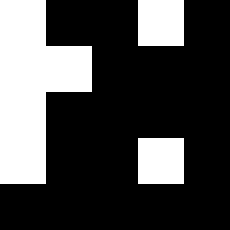[["white", "black", "black", "white", "black"], ["white", "white", "black", "black", "black"], ["white", "black", "black", "black", "black"], ["white", "black", "black", "white", "black"], ["black", "black", "black", "black", "black"]]